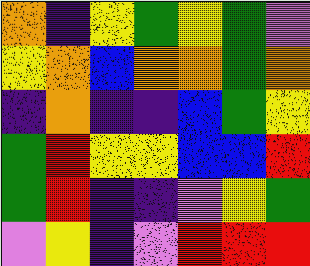[["orange", "indigo", "yellow", "green", "yellow", "green", "violet"], ["yellow", "orange", "blue", "orange", "orange", "green", "orange"], ["indigo", "orange", "indigo", "indigo", "blue", "green", "yellow"], ["green", "red", "yellow", "yellow", "blue", "blue", "red"], ["green", "red", "indigo", "indigo", "violet", "yellow", "green"], ["violet", "yellow", "indigo", "violet", "red", "red", "red"]]